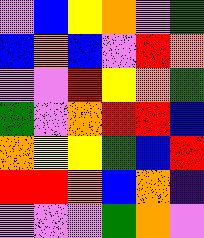[["violet", "blue", "yellow", "orange", "violet", "green"], ["blue", "orange", "blue", "violet", "red", "orange"], ["violet", "violet", "red", "yellow", "orange", "green"], ["green", "violet", "orange", "red", "red", "blue"], ["orange", "yellow", "yellow", "green", "blue", "red"], ["red", "red", "orange", "blue", "orange", "indigo"], ["violet", "violet", "violet", "green", "orange", "violet"]]